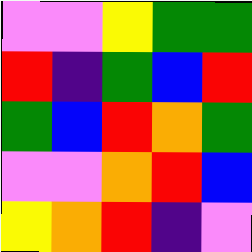[["violet", "violet", "yellow", "green", "green"], ["red", "indigo", "green", "blue", "red"], ["green", "blue", "red", "orange", "green"], ["violet", "violet", "orange", "red", "blue"], ["yellow", "orange", "red", "indigo", "violet"]]